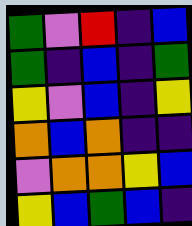[["green", "violet", "red", "indigo", "blue"], ["green", "indigo", "blue", "indigo", "green"], ["yellow", "violet", "blue", "indigo", "yellow"], ["orange", "blue", "orange", "indigo", "indigo"], ["violet", "orange", "orange", "yellow", "blue"], ["yellow", "blue", "green", "blue", "indigo"]]